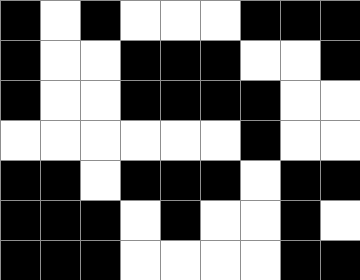[["black", "white", "black", "white", "white", "white", "black", "black", "black"], ["black", "white", "white", "black", "black", "black", "white", "white", "black"], ["black", "white", "white", "black", "black", "black", "black", "white", "white"], ["white", "white", "white", "white", "white", "white", "black", "white", "white"], ["black", "black", "white", "black", "black", "black", "white", "black", "black"], ["black", "black", "black", "white", "black", "white", "white", "black", "white"], ["black", "black", "black", "white", "white", "white", "white", "black", "black"]]